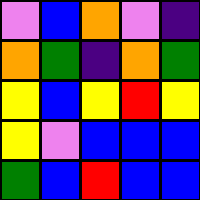[["violet", "blue", "orange", "violet", "indigo"], ["orange", "green", "indigo", "orange", "green"], ["yellow", "blue", "yellow", "red", "yellow"], ["yellow", "violet", "blue", "blue", "blue"], ["green", "blue", "red", "blue", "blue"]]